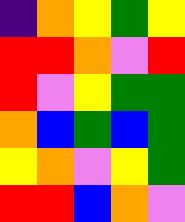[["indigo", "orange", "yellow", "green", "yellow"], ["red", "red", "orange", "violet", "red"], ["red", "violet", "yellow", "green", "green"], ["orange", "blue", "green", "blue", "green"], ["yellow", "orange", "violet", "yellow", "green"], ["red", "red", "blue", "orange", "violet"]]